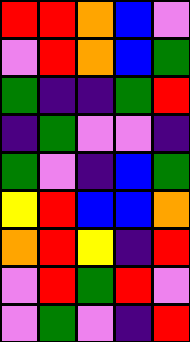[["red", "red", "orange", "blue", "violet"], ["violet", "red", "orange", "blue", "green"], ["green", "indigo", "indigo", "green", "red"], ["indigo", "green", "violet", "violet", "indigo"], ["green", "violet", "indigo", "blue", "green"], ["yellow", "red", "blue", "blue", "orange"], ["orange", "red", "yellow", "indigo", "red"], ["violet", "red", "green", "red", "violet"], ["violet", "green", "violet", "indigo", "red"]]